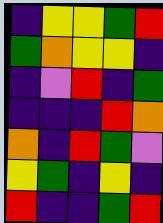[["indigo", "yellow", "yellow", "green", "red"], ["green", "orange", "yellow", "yellow", "indigo"], ["indigo", "violet", "red", "indigo", "green"], ["indigo", "indigo", "indigo", "red", "orange"], ["orange", "indigo", "red", "green", "violet"], ["yellow", "green", "indigo", "yellow", "indigo"], ["red", "indigo", "indigo", "green", "red"]]